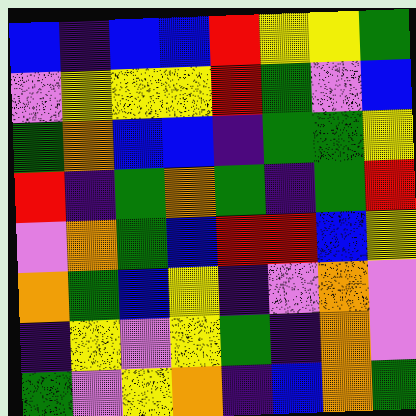[["blue", "indigo", "blue", "blue", "red", "yellow", "yellow", "green"], ["violet", "yellow", "yellow", "yellow", "red", "green", "violet", "blue"], ["green", "orange", "blue", "blue", "indigo", "green", "green", "yellow"], ["red", "indigo", "green", "orange", "green", "indigo", "green", "red"], ["violet", "orange", "green", "blue", "red", "red", "blue", "yellow"], ["orange", "green", "blue", "yellow", "indigo", "violet", "orange", "violet"], ["indigo", "yellow", "violet", "yellow", "green", "indigo", "orange", "violet"], ["green", "violet", "yellow", "orange", "indigo", "blue", "orange", "green"]]